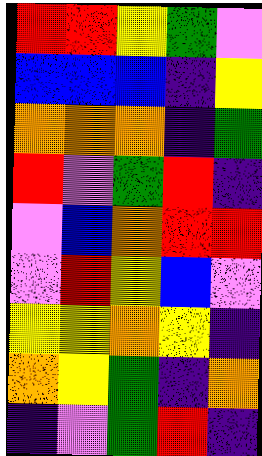[["red", "red", "yellow", "green", "violet"], ["blue", "blue", "blue", "indigo", "yellow"], ["orange", "orange", "orange", "indigo", "green"], ["red", "violet", "green", "red", "indigo"], ["violet", "blue", "orange", "red", "red"], ["violet", "red", "yellow", "blue", "violet"], ["yellow", "yellow", "orange", "yellow", "indigo"], ["orange", "yellow", "green", "indigo", "orange"], ["indigo", "violet", "green", "red", "indigo"]]